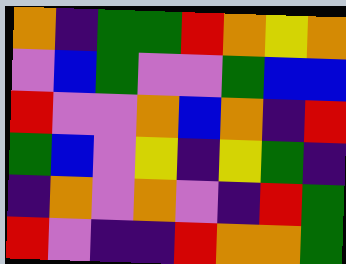[["orange", "indigo", "green", "green", "red", "orange", "yellow", "orange"], ["violet", "blue", "green", "violet", "violet", "green", "blue", "blue"], ["red", "violet", "violet", "orange", "blue", "orange", "indigo", "red"], ["green", "blue", "violet", "yellow", "indigo", "yellow", "green", "indigo"], ["indigo", "orange", "violet", "orange", "violet", "indigo", "red", "green"], ["red", "violet", "indigo", "indigo", "red", "orange", "orange", "green"]]